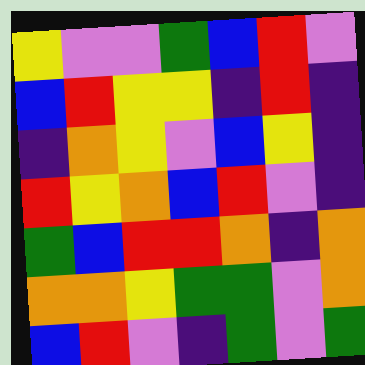[["yellow", "violet", "violet", "green", "blue", "red", "violet"], ["blue", "red", "yellow", "yellow", "indigo", "red", "indigo"], ["indigo", "orange", "yellow", "violet", "blue", "yellow", "indigo"], ["red", "yellow", "orange", "blue", "red", "violet", "indigo"], ["green", "blue", "red", "red", "orange", "indigo", "orange"], ["orange", "orange", "yellow", "green", "green", "violet", "orange"], ["blue", "red", "violet", "indigo", "green", "violet", "green"]]